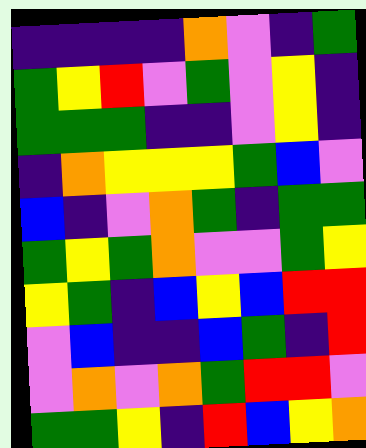[["indigo", "indigo", "indigo", "indigo", "orange", "violet", "indigo", "green"], ["green", "yellow", "red", "violet", "green", "violet", "yellow", "indigo"], ["green", "green", "green", "indigo", "indigo", "violet", "yellow", "indigo"], ["indigo", "orange", "yellow", "yellow", "yellow", "green", "blue", "violet"], ["blue", "indigo", "violet", "orange", "green", "indigo", "green", "green"], ["green", "yellow", "green", "orange", "violet", "violet", "green", "yellow"], ["yellow", "green", "indigo", "blue", "yellow", "blue", "red", "red"], ["violet", "blue", "indigo", "indigo", "blue", "green", "indigo", "red"], ["violet", "orange", "violet", "orange", "green", "red", "red", "violet"], ["green", "green", "yellow", "indigo", "red", "blue", "yellow", "orange"]]